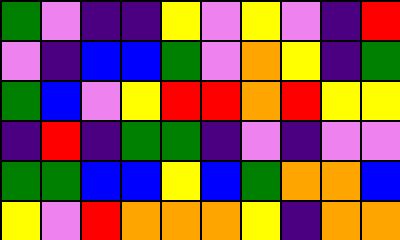[["green", "violet", "indigo", "indigo", "yellow", "violet", "yellow", "violet", "indigo", "red"], ["violet", "indigo", "blue", "blue", "green", "violet", "orange", "yellow", "indigo", "green"], ["green", "blue", "violet", "yellow", "red", "red", "orange", "red", "yellow", "yellow"], ["indigo", "red", "indigo", "green", "green", "indigo", "violet", "indigo", "violet", "violet"], ["green", "green", "blue", "blue", "yellow", "blue", "green", "orange", "orange", "blue"], ["yellow", "violet", "red", "orange", "orange", "orange", "yellow", "indigo", "orange", "orange"]]